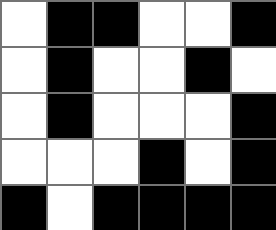[["white", "black", "black", "white", "white", "black"], ["white", "black", "white", "white", "black", "white"], ["white", "black", "white", "white", "white", "black"], ["white", "white", "white", "black", "white", "black"], ["black", "white", "black", "black", "black", "black"]]